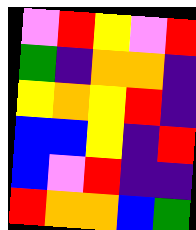[["violet", "red", "yellow", "violet", "red"], ["green", "indigo", "orange", "orange", "indigo"], ["yellow", "orange", "yellow", "red", "indigo"], ["blue", "blue", "yellow", "indigo", "red"], ["blue", "violet", "red", "indigo", "indigo"], ["red", "orange", "orange", "blue", "green"]]